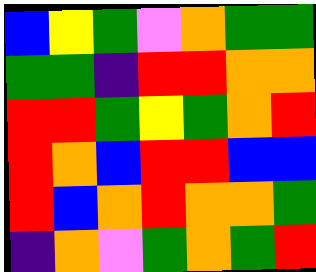[["blue", "yellow", "green", "violet", "orange", "green", "green"], ["green", "green", "indigo", "red", "red", "orange", "orange"], ["red", "red", "green", "yellow", "green", "orange", "red"], ["red", "orange", "blue", "red", "red", "blue", "blue"], ["red", "blue", "orange", "red", "orange", "orange", "green"], ["indigo", "orange", "violet", "green", "orange", "green", "red"]]